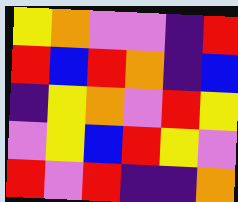[["yellow", "orange", "violet", "violet", "indigo", "red"], ["red", "blue", "red", "orange", "indigo", "blue"], ["indigo", "yellow", "orange", "violet", "red", "yellow"], ["violet", "yellow", "blue", "red", "yellow", "violet"], ["red", "violet", "red", "indigo", "indigo", "orange"]]